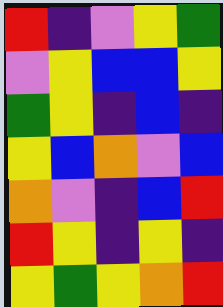[["red", "indigo", "violet", "yellow", "green"], ["violet", "yellow", "blue", "blue", "yellow"], ["green", "yellow", "indigo", "blue", "indigo"], ["yellow", "blue", "orange", "violet", "blue"], ["orange", "violet", "indigo", "blue", "red"], ["red", "yellow", "indigo", "yellow", "indigo"], ["yellow", "green", "yellow", "orange", "red"]]